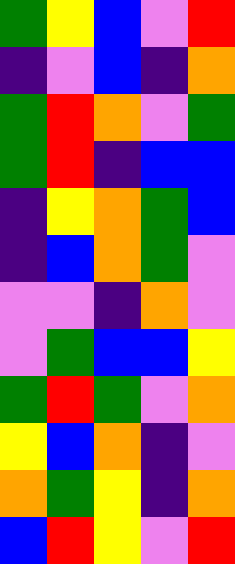[["green", "yellow", "blue", "violet", "red"], ["indigo", "violet", "blue", "indigo", "orange"], ["green", "red", "orange", "violet", "green"], ["green", "red", "indigo", "blue", "blue"], ["indigo", "yellow", "orange", "green", "blue"], ["indigo", "blue", "orange", "green", "violet"], ["violet", "violet", "indigo", "orange", "violet"], ["violet", "green", "blue", "blue", "yellow"], ["green", "red", "green", "violet", "orange"], ["yellow", "blue", "orange", "indigo", "violet"], ["orange", "green", "yellow", "indigo", "orange"], ["blue", "red", "yellow", "violet", "red"]]